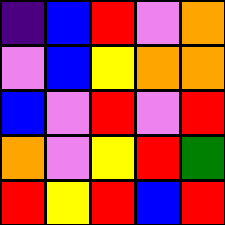[["indigo", "blue", "red", "violet", "orange"], ["violet", "blue", "yellow", "orange", "orange"], ["blue", "violet", "red", "violet", "red"], ["orange", "violet", "yellow", "red", "green"], ["red", "yellow", "red", "blue", "red"]]